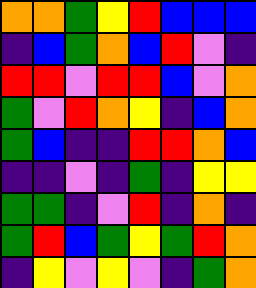[["orange", "orange", "green", "yellow", "red", "blue", "blue", "blue"], ["indigo", "blue", "green", "orange", "blue", "red", "violet", "indigo"], ["red", "red", "violet", "red", "red", "blue", "violet", "orange"], ["green", "violet", "red", "orange", "yellow", "indigo", "blue", "orange"], ["green", "blue", "indigo", "indigo", "red", "red", "orange", "blue"], ["indigo", "indigo", "violet", "indigo", "green", "indigo", "yellow", "yellow"], ["green", "green", "indigo", "violet", "red", "indigo", "orange", "indigo"], ["green", "red", "blue", "green", "yellow", "green", "red", "orange"], ["indigo", "yellow", "violet", "yellow", "violet", "indigo", "green", "orange"]]